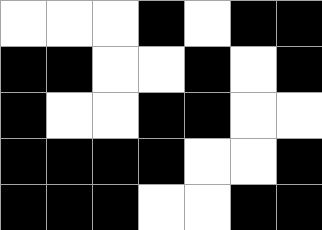[["white", "white", "white", "black", "white", "black", "black"], ["black", "black", "white", "white", "black", "white", "black"], ["black", "white", "white", "black", "black", "white", "white"], ["black", "black", "black", "black", "white", "white", "black"], ["black", "black", "black", "white", "white", "black", "black"]]